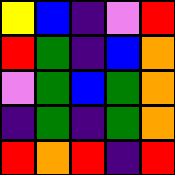[["yellow", "blue", "indigo", "violet", "red"], ["red", "green", "indigo", "blue", "orange"], ["violet", "green", "blue", "green", "orange"], ["indigo", "green", "indigo", "green", "orange"], ["red", "orange", "red", "indigo", "red"]]